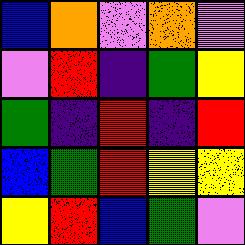[["blue", "orange", "violet", "orange", "violet"], ["violet", "red", "indigo", "green", "yellow"], ["green", "indigo", "red", "indigo", "red"], ["blue", "green", "red", "yellow", "yellow"], ["yellow", "red", "blue", "green", "violet"]]